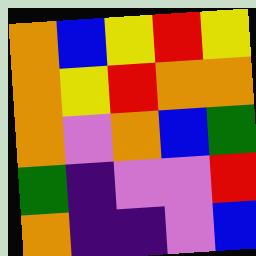[["orange", "blue", "yellow", "red", "yellow"], ["orange", "yellow", "red", "orange", "orange"], ["orange", "violet", "orange", "blue", "green"], ["green", "indigo", "violet", "violet", "red"], ["orange", "indigo", "indigo", "violet", "blue"]]